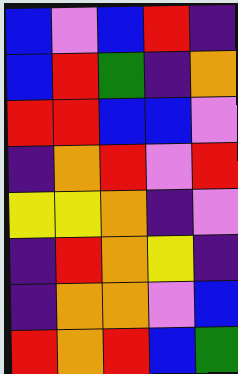[["blue", "violet", "blue", "red", "indigo"], ["blue", "red", "green", "indigo", "orange"], ["red", "red", "blue", "blue", "violet"], ["indigo", "orange", "red", "violet", "red"], ["yellow", "yellow", "orange", "indigo", "violet"], ["indigo", "red", "orange", "yellow", "indigo"], ["indigo", "orange", "orange", "violet", "blue"], ["red", "orange", "red", "blue", "green"]]